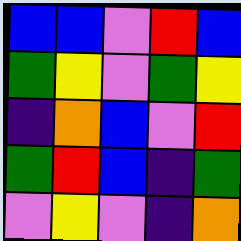[["blue", "blue", "violet", "red", "blue"], ["green", "yellow", "violet", "green", "yellow"], ["indigo", "orange", "blue", "violet", "red"], ["green", "red", "blue", "indigo", "green"], ["violet", "yellow", "violet", "indigo", "orange"]]